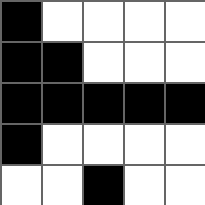[["black", "white", "white", "white", "white"], ["black", "black", "white", "white", "white"], ["black", "black", "black", "black", "black"], ["black", "white", "white", "white", "white"], ["white", "white", "black", "white", "white"]]